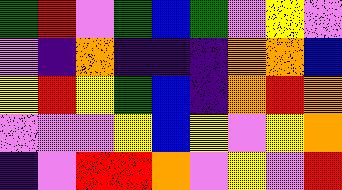[["green", "red", "violet", "green", "blue", "green", "violet", "yellow", "violet"], ["violet", "indigo", "orange", "indigo", "indigo", "indigo", "orange", "orange", "blue"], ["yellow", "red", "yellow", "green", "blue", "indigo", "orange", "red", "orange"], ["violet", "violet", "violet", "yellow", "blue", "yellow", "violet", "yellow", "orange"], ["indigo", "violet", "red", "red", "orange", "violet", "yellow", "violet", "red"]]